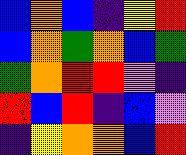[["blue", "orange", "blue", "indigo", "yellow", "red"], ["blue", "orange", "green", "orange", "blue", "green"], ["green", "orange", "red", "red", "violet", "indigo"], ["red", "blue", "red", "indigo", "blue", "violet"], ["indigo", "yellow", "orange", "orange", "blue", "red"]]